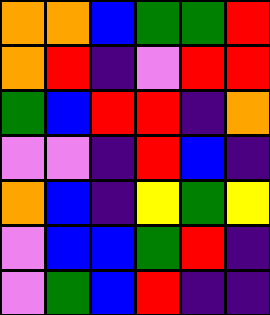[["orange", "orange", "blue", "green", "green", "red"], ["orange", "red", "indigo", "violet", "red", "red"], ["green", "blue", "red", "red", "indigo", "orange"], ["violet", "violet", "indigo", "red", "blue", "indigo"], ["orange", "blue", "indigo", "yellow", "green", "yellow"], ["violet", "blue", "blue", "green", "red", "indigo"], ["violet", "green", "blue", "red", "indigo", "indigo"]]